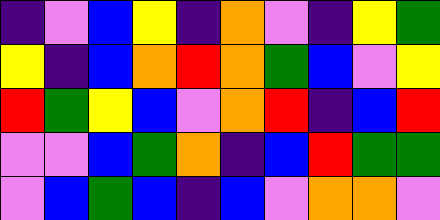[["indigo", "violet", "blue", "yellow", "indigo", "orange", "violet", "indigo", "yellow", "green"], ["yellow", "indigo", "blue", "orange", "red", "orange", "green", "blue", "violet", "yellow"], ["red", "green", "yellow", "blue", "violet", "orange", "red", "indigo", "blue", "red"], ["violet", "violet", "blue", "green", "orange", "indigo", "blue", "red", "green", "green"], ["violet", "blue", "green", "blue", "indigo", "blue", "violet", "orange", "orange", "violet"]]